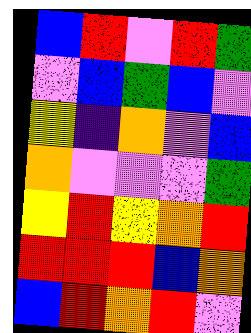[["blue", "red", "violet", "red", "green"], ["violet", "blue", "green", "blue", "violet"], ["yellow", "indigo", "orange", "violet", "blue"], ["orange", "violet", "violet", "violet", "green"], ["yellow", "red", "yellow", "orange", "red"], ["red", "red", "red", "blue", "orange"], ["blue", "red", "orange", "red", "violet"]]